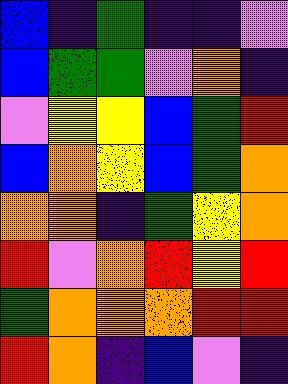[["blue", "indigo", "green", "indigo", "indigo", "violet"], ["blue", "green", "green", "violet", "orange", "indigo"], ["violet", "yellow", "yellow", "blue", "green", "red"], ["blue", "orange", "yellow", "blue", "green", "orange"], ["orange", "orange", "indigo", "green", "yellow", "orange"], ["red", "violet", "orange", "red", "yellow", "red"], ["green", "orange", "orange", "orange", "red", "red"], ["red", "orange", "indigo", "blue", "violet", "indigo"]]